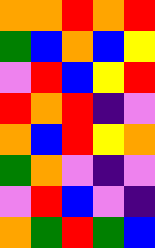[["orange", "orange", "red", "orange", "red"], ["green", "blue", "orange", "blue", "yellow"], ["violet", "red", "blue", "yellow", "red"], ["red", "orange", "red", "indigo", "violet"], ["orange", "blue", "red", "yellow", "orange"], ["green", "orange", "violet", "indigo", "violet"], ["violet", "red", "blue", "violet", "indigo"], ["orange", "green", "red", "green", "blue"]]